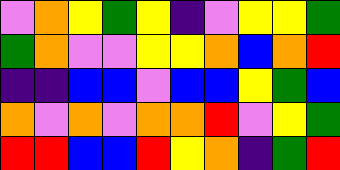[["violet", "orange", "yellow", "green", "yellow", "indigo", "violet", "yellow", "yellow", "green"], ["green", "orange", "violet", "violet", "yellow", "yellow", "orange", "blue", "orange", "red"], ["indigo", "indigo", "blue", "blue", "violet", "blue", "blue", "yellow", "green", "blue"], ["orange", "violet", "orange", "violet", "orange", "orange", "red", "violet", "yellow", "green"], ["red", "red", "blue", "blue", "red", "yellow", "orange", "indigo", "green", "red"]]